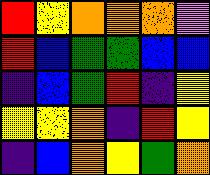[["red", "yellow", "orange", "orange", "orange", "violet"], ["red", "blue", "green", "green", "blue", "blue"], ["indigo", "blue", "green", "red", "indigo", "yellow"], ["yellow", "yellow", "orange", "indigo", "red", "yellow"], ["indigo", "blue", "orange", "yellow", "green", "orange"]]